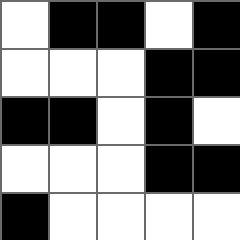[["white", "black", "black", "white", "black"], ["white", "white", "white", "black", "black"], ["black", "black", "white", "black", "white"], ["white", "white", "white", "black", "black"], ["black", "white", "white", "white", "white"]]